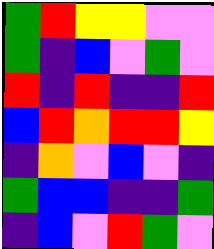[["green", "red", "yellow", "yellow", "violet", "violet"], ["green", "indigo", "blue", "violet", "green", "violet"], ["red", "indigo", "red", "indigo", "indigo", "red"], ["blue", "red", "orange", "red", "red", "yellow"], ["indigo", "orange", "violet", "blue", "violet", "indigo"], ["green", "blue", "blue", "indigo", "indigo", "green"], ["indigo", "blue", "violet", "red", "green", "violet"]]